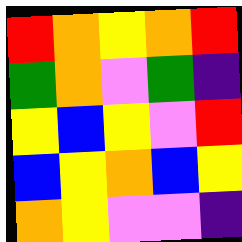[["red", "orange", "yellow", "orange", "red"], ["green", "orange", "violet", "green", "indigo"], ["yellow", "blue", "yellow", "violet", "red"], ["blue", "yellow", "orange", "blue", "yellow"], ["orange", "yellow", "violet", "violet", "indigo"]]